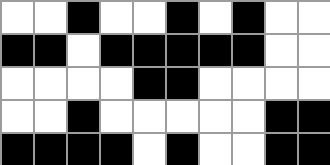[["white", "white", "black", "white", "white", "black", "white", "black", "white", "white"], ["black", "black", "white", "black", "black", "black", "black", "black", "white", "white"], ["white", "white", "white", "white", "black", "black", "white", "white", "white", "white"], ["white", "white", "black", "white", "white", "white", "white", "white", "black", "black"], ["black", "black", "black", "black", "white", "black", "white", "white", "black", "black"]]